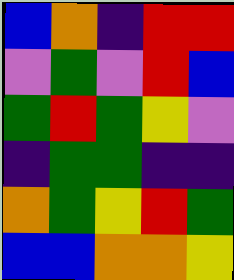[["blue", "orange", "indigo", "red", "red"], ["violet", "green", "violet", "red", "blue"], ["green", "red", "green", "yellow", "violet"], ["indigo", "green", "green", "indigo", "indigo"], ["orange", "green", "yellow", "red", "green"], ["blue", "blue", "orange", "orange", "yellow"]]